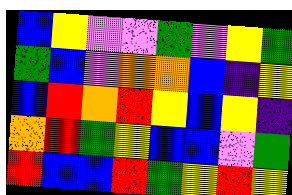[["blue", "yellow", "violet", "violet", "green", "violet", "yellow", "green"], ["green", "blue", "violet", "orange", "orange", "blue", "indigo", "yellow"], ["blue", "red", "orange", "red", "yellow", "blue", "yellow", "indigo"], ["orange", "red", "green", "yellow", "blue", "blue", "violet", "green"], ["red", "blue", "blue", "red", "green", "yellow", "red", "yellow"]]